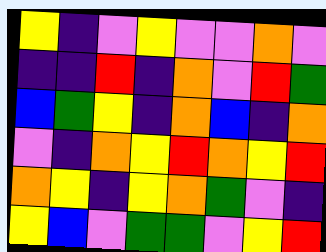[["yellow", "indigo", "violet", "yellow", "violet", "violet", "orange", "violet"], ["indigo", "indigo", "red", "indigo", "orange", "violet", "red", "green"], ["blue", "green", "yellow", "indigo", "orange", "blue", "indigo", "orange"], ["violet", "indigo", "orange", "yellow", "red", "orange", "yellow", "red"], ["orange", "yellow", "indigo", "yellow", "orange", "green", "violet", "indigo"], ["yellow", "blue", "violet", "green", "green", "violet", "yellow", "red"]]